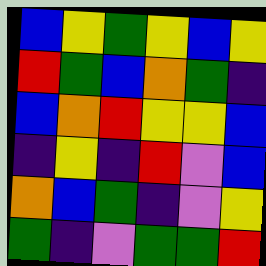[["blue", "yellow", "green", "yellow", "blue", "yellow"], ["red", "green", "blue", "orange", "green", "indigo"], ["blue", "orange", "red", "yellow", "yellow", "blue"], ["indigo", "yellow", "indigo", "red", "violet", "blue"], ["orange", "blue", "green", "indigo", "violet", "yellow"], ["green", "indigo", "violet", "green", "green", "red"]]